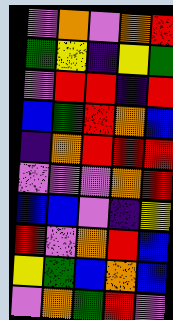[["violet", "orange", "violet", "orange", "red"], ["green", "yellow", "indigo", "yellow", "green"], ["violet", "red", "red", "indigo", "red"], ["blue", "green", "red", "orange", "blue"], ["indigo", "orange", "red", "red", "red"], ["violet", "violet", "violet", "orange", "red"], ["blue", "blue", "violet", "indigo", "yellow"], ["red", "violet", "orange", "red", "blue"], ["yellow", "green", "blue", "orange", "blue"], ["violet", "orange", "green", "red", "violet"]]